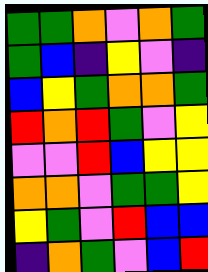[["green", "green", "orange", "violet", "orange", "green"], ["green", "blue", "indigo", "yellow", "violet", "indigo"], ["blue", "yellow", "green", "orange", "orange", "green"], ["red", "orange", "red", "green", "violet", "yellow"], ["violet", "violet", "red", "blue", "yellow", "yellow"], ["orange", "orange", "violet", "green", "green", "yellow"], ["yellow", "green", "violet", "red", "blue", "blue"], ["indigo", "orange", "green", "violet", "blue", "red"]]